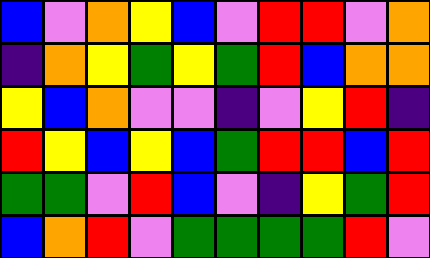[["blue", "violet", "orange", "yellow", "blue", "violet", "red", "red", "violet", "orange"], ["indigo", "orange", "yellow", "green", "yellow", "green", "red", "blue", "orange", "orange"], ["yellow", "blue", "orange", "violet", "violet", "indigo", "violet", "yellow", "red", "indigo"], ["red", "yellow", "blue", "yellow", "blue", "green", "red", "red", "blue", "red"], ["green", "green", "violet", "red", "blue", "violet", "indigo", "yellow", "green", "red"], ["blue", "orange", "red", "violet", "green", "green", "green", "green", "red", "violet"]]